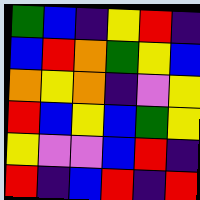[["green", "blue", "indigo", "yellow", "red", "indigo"], ["blue", "red", "orange", "green", "yellow", "blue"], ["orange", "yellow", "orange", "indigo", "violet", "yellow"], ["red", "blue", "yellow", "blue", "green", "yellow"], ["yellow", "violet", "violet", "blue", "red", "indigo"], ["red", "indigo", "blue", "red", "indigo", "red"]]